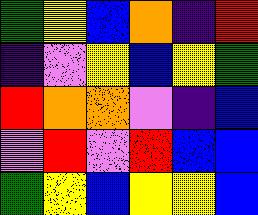[["green", "yellow", "blue", "orange", "indigo", "red"], ["indigo", "violet", "yellow", "blue", "yellow", "green"], ["red", "orange", "orange", "violet", "indigo", "blue"], ["violet", "red", "violet", "red", "blue", "blue"], ["green", "yellow", "blue", "yellow", "yellow", "blue"]]